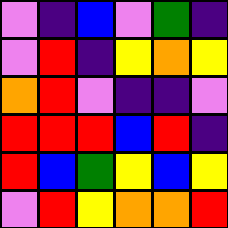[["violet", "indigo", "blue", "violet", "green", "indigo"], ["violet", "red", "indigo", "yellow", "orange", "yellow"], ["orange", "red", "violet", "indigo", "indigo", "violet"], ["red", "red", "red", "blue", "red", "indigo"], ["red", "blue", "green", "yellow", "blue", "yellow"], ["violet", "red", "yellow", "orange", "orange", "red"]]